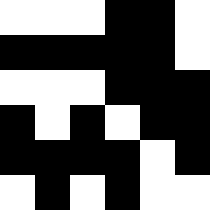[["white", "white", "white", "black", "black", "white"], ["black", "black", "black", "black", "black", "white"], ["white", "white", "white", "black", "black", "black"], ["black", "white", "black", "white", "black", "black"], ["black", "black", "black", "black", "white", "black"], ["white", "black", "white", "black", "white", "white"]]